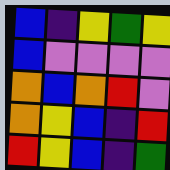[["blue", "indigo", "yellow", "green", "yellow"], ["blue", "violet", "violet", "violet", "violet"], ["orange", "blue", "orange", "red", "violet"], ["orange", "yellow", "blue", "indigo", "red"], ["red", "yellow", "blue", "indigo", "green"]]